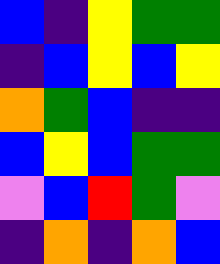[["blue", "indigo", "yellow", "green", "green"], ["indigo", "blue", "yellow", "blue", "yellow"], ["orange", "green", "blue", "indigo", "indigo"], ["blue", "yellow", "blue", "green", "green"], ["violet", "blue", "red", "green", "violet"], ["indigo", "orange", "indigo", "orange", "blue"]]